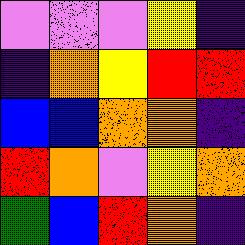[["violet", "violet", "violet", "yellow", "indigo"], ["indigo", "orange", "yellow", "red", "red"], ["blue", "blue", "orange", "orange", "indigo"], ["red", "orange", "violet", "yellow", "orange"], ["green", "blue", "red", "orange", "indigo"]]